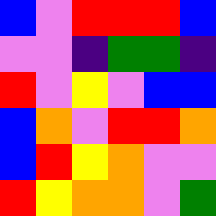[["blue", "violet", "red", "red", "red", "blue"], ["violet", "violet", "indigo", "green", "green", "indigo"], ["red", "violet", "yellow", "violet", "blue", "blue"], ["blue", "orange", "violet", "red", "red", "orange"], ["blue", "red", "yellow", "orange", "violet", "violet"], ["red", "yellow", "orange", "orange", "violet", "green"]]